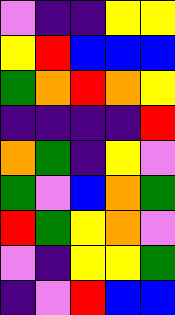[["violet", "indigo", "indigo", "yellow", "yellow"], ["yellow", "red", "blue", "blue", "blue"], ["green", "orange", "red", "orange", "yellow"], ["indigo", "indigo", "indigo", "indigo", "red"], ["orange", "green", "indigo", "yellow", "violet"], ["green", "violet", "blue", "orange", "green"], ["red", "green", "yellow", "orange", "violet"], ["violet", "indigo", "yellow", "yellow", "green"], ["indigo", "violet", "red", "blue", "blue"]]